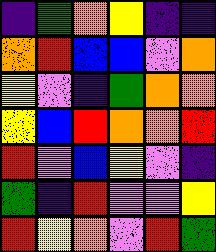[["indigo", "green", "orange", "yellow", "indigo", "indigo"], ["orange", "red", "blue", "blue", "violet", "orange"], ["yellow", "violet", "indigo", "green", "orange", "orange"], ["yellow", "blue", "red", "orange", "orange", "red"], ["red", "violet", "blue", "yellow", "violet", "indigo"], ["green", "indigo", "red", "violet", "violet", "yellow"], ["red", "yellow", "orange", "violet", "red", "green"]]